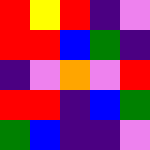[["red", "yellow", "red", "indigo", "violet"], ["red", "red", "blue", "green", "indigo"], ["indigo", "violet", "orange", "violet", "red"], ["red", "red", "indigo", "blue", "green"], ["green", "blue", "indigo", "indigo", "violet"]]